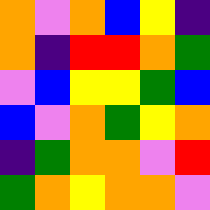[["orange", "violet", "orange", "blue", "yellow", "indigo"], ["orange", "indigo", "red", "red", "orange", "green"], ["violet", "blue", "yellow", "yellow", "green", "blue"], ["blue", "violet", "orange", "green", "yellow", "orange"], ["indigo", "green", "orange", "orange", "violet", "red"], ["green", "orange", "yellow", "orange", "orange", "violet"]]